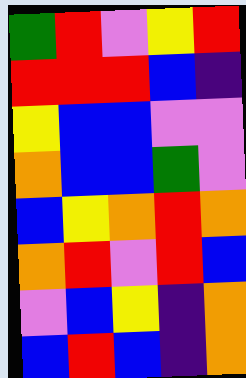[["green", "red", "violet", "yellow", "red"], ["red", "red", "red", "blue", "indigo"], ["yellow", "blue", "blue", "violet", "violet"], ["orange", "blue", "blue", "green", "violet"], ["blue", "yellow", "orange", "red", "orange"], ["orange", "red", "violet", "red", "blue"], ["violet", "blue", "yellow", "indigo", "orange"], ["blue", "red", "blue", "indigo", "orange"]]